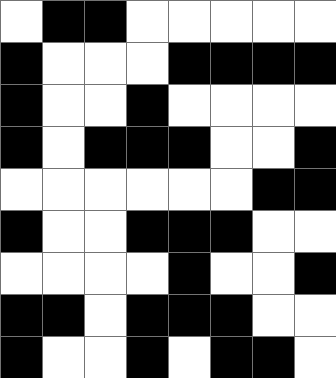[["white", "black", "black", "white", "white", "white", "white", "white"], ["black", "white", "white", "white", "black", "black", "black", "black"], ["black", "white", "white", "black", "white", "white", "white", "white"], ["black", "white", "black", "black", "black", "white", "white", "black"], ["white", "white", "white", "white", "white", "white", "black", "black"], ["black", "white", "white", "black", "black", "black", "white", "white"], ["white", "white", "white", "white", "black", "white", "white", "black"], ["black", "black", "white", "black", "black", "black", "white", "white"], ["black", "white", "white", "black", "white", "black", "black", "white"]]